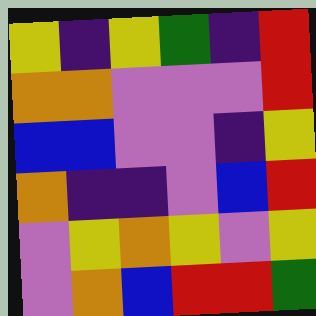[["yellow", "indigo", "yellow", "green", "indigo", "red"], ["orange", "orange", "violet", "violet", "violet", "red"], ["blue", "blue", "violet", "violet", "indigo", "yellow"], ["orange", "indigo", "indigo", "violet", "blue", "red"], ["violet", "yellow", "orange", "yellow", "violet", "yellow"], ["violet", "orange", "blue", "red", "red", "green"]]